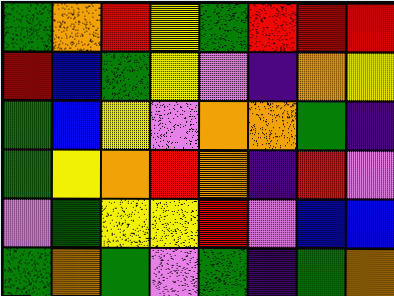[["green", "orange", "red", "yellow", "green", "red", "red", "red"], ["red", "blue", "green", "yellow", "violet", "indigo", "orange", "yellow"], ["green", "blue", "yellow", "violet", "orange", "orange", "green", "indigo"], ["green", "yellow", "orange", "red", "orange", "indigo", "red", "violet"], ["violet", "green", "yellow", "yellow", "red", "violet", "blue", "blue"], ["green", "orange", "green", "violet", "green", "indigo", "green", "orange"]]